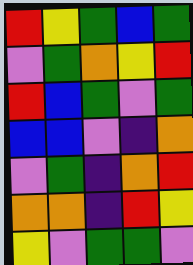[["red", "yellow", "green", "blue", "green"], ["violet", "green", "orange", "yellow", "red"], ["red", "blue", "green", "violet", "green"], ["blue", "blue", "violet", "indigo", "orange"], ["violet", "green", "indigo", "orange", "red"], ["orange", "orange", "indigo", "red", "yellow"], ["yellow", "violet", "green", "green", "violet"]]